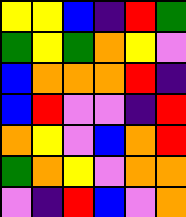[["yellow", "yellow", "blue", "indigo", "red", "green"], ["green", "yellow", "green", "orange", "yellow", "violet"], ["blue", "orange", "orange", "orange", "red", "indigo"], ["blue", "red", "violet", "violet", "indigo", "red"], ["orange", "yellow", "violet", "blue", "orange", "red"], ["green", "orange", "yellow", "violet", "orange", "orange"], ["violet", "indigo", "red", "blue", "violet", "orange"]]